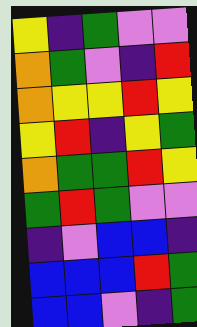[["yellow", "indigo", "green", "violet", "violet"], ["orange", "green", "violet", "indigo", "red"], ["orange", "yellow", "yellow", "red", "yellow"], ["yellow", "red", "indigo", "yellow", "green"], ["orange", "green", "green", "red", "yellow"], ["green", "red", "green", "violet", "violet"], ["indigo", "violet", "blue", "blue", "indigo"], ["blue", "blue", "blue", "red", "green"], ["blue", "blue", "violet", "indigo", "green"]]